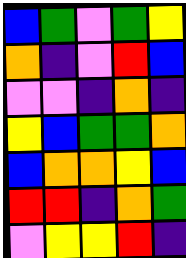[["blue", "green", "violet", "green", "yellow"], ["orange", "indigo", "violet", "red", "blue"], ["violet", "violet", "indigo", "orange", "indigo"], ["yellow", "blue", "green", "green", "orange"], ["blue", "orange", "orange", "yellow", "blue"], ["red", "red", "indigo", "orange", "green"], ["violet", "yellow", "yellow", "red", "indigo"]]